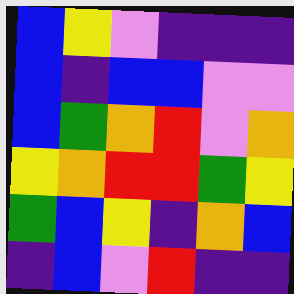[["blue", "yellow", "violet", "indigo", "indigo", "indigo"], ["blue", "indigo", "blue", "blue", "violet", "violet"], ["blue", "green", "orange", "red", "violet", "orange"], ["yellow", "orange", "red", "red", "green", "yellow"], ["green", "blue", "yellow", "indigo", "orange", "blue"], ["indigo", "blue", "violet", "red", "indigo", "indigo"]]